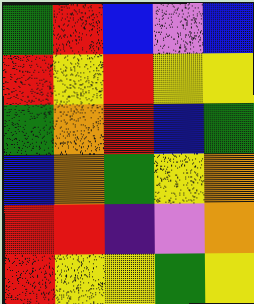[["green", "red", "blue", "violet", "blue"], ["red", "yellow", "red", "yellow", "yellow"], ["green", "orange", "red", "blue", "green"], ["blue", "orange", "green", "yellow", "orange"], ["red", "red", "indigo", "violet", "orange"], ["red", "yellow", "yellow", "green", "yellow"]]